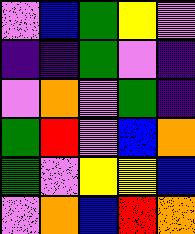[["violet", "blue", "green", "yellow", "violet"], ["indigo", "indigo", "green", "violet", "indigo"], ["violet", "orange", "violet", "green", "indigo"], ["green", "red", "violet", "blue", "orange"], ["green", "violet", "yellow", "yellow", "blue"], ["violet", "orange", "blue", "red", "orange"]]